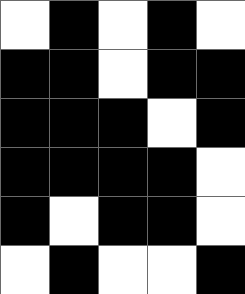[["white", "black", "white", "black", "white"], ["black", "black", "white", "black", "black"], ["black", "black", "black", "white", "black"], ["black", "black", "black", "black", "white"], ["black", "white", "black", "black", "white"], ["white", "black", "white", "white", "black"]]